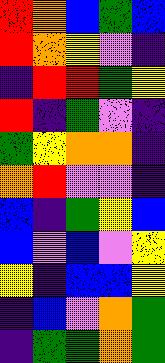[["red", "orange", "blue", "green", "blue"], ["red", "orange", "yellow", "violet", "indigo"], ["indigo", "red", "red", "green", "yellow"], ["red", "indigo", "green", "violet", "indigo"], ["green", "yellow", "orange", "orange", "indigo"], ["orange", "red", "violet", "violet", "indigo"], ["blue", "indigo", "green", "yellow", "blue"], ["blue", "violet", "blue", "violet", "yellow"], ["yellow", "indigo", "blue", "blue", "yellow"], ["indigo", "blue", "violet", "orange", "green"], ["indigo", "green", "green", "orange", "green"]]